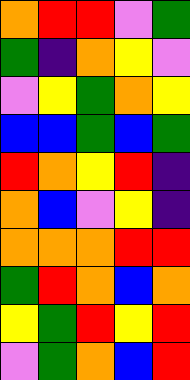[["orange", "red", "red", "violet", "green"], ["green", "indigo", "orange", "yellow", "violet"], ["violet", "yellow", "green", "orange", "yellow"], ["blue", "blue", "green", "blue", "green"], ["red", "orange", "yellow", "red", "indigo"], ["orange", "blue", "violet", "yellow", "indigo"], ["orange", "orange", "orange", "red", "red"], ["green", "red", "orange", "blue", "orange"], ["yellow", "green", "red", "yellow", "red"], ["violet", "green", "orange", "blue", "red"]]